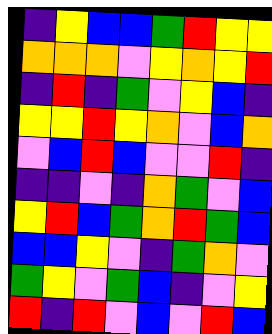[["indigo", "yellow", "blue", "blue", "green", "red", "yellow", "yellow"], ["orange", "orange", "orange", "violet", "yellow", "orange", "yellow", "red"], ["indigo", "red", "indigo", "green", "violet", "yellow", "blue", "indigo"], ["yellow", "yellow", "red", "yellow", "orange", "violet", "blue", "orange"], ["violet", "blue", "red", "blue", "violet", "violet", "red", "indigo"], ["indigo", "indigo", "violet", "indigo", "orange", "green", "violet", "blue"], ["yellow", "red", "blue", "green", "orange", "red", "green", "blue"], ["blue", "blue", "yellow", "violet", "indigo", "green", "orange", "violet"], ["green", "yellow", "violet", "green", "blue", "indigo", "violet", "yellow"], ["red", "indigo", "red", "violet", "blue", "violet", "red", "blue"]]